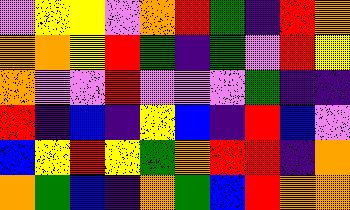[["violet", "yellow", "yellow", "violet", "orange", "red", "green", "indigo", "red", "orange"], ["orange", "orange", "yellow", "red", "green", "indigo", "green", "violet", "red", "yellow"], ["orange", "violet", "violet", "red", "violet", "violet", "violet", "green", "indigo", "indigo"], ["red", "indigo", "blue", "indigo", "yellow", "blue", "indigo", "red", "blue", "violet"], ["blue", "yellow", "red", "yellow", "green", "orange", "red", "red", "indigo", "orange"], ["orange", "green", "blue", "indigo", "orange", "green", "blue", "red", "orange", "orange"]]